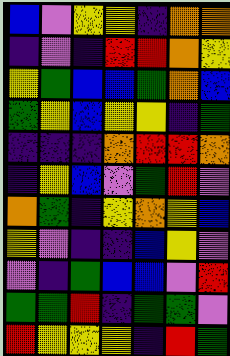[["blue", "violet", "yellow", "yellow", "indigo", "orange", "orange"], ["indigo", "violet", "indigo", "red", "red", "orange", "yellow"], ["yellow", "green", "blue", "blue", "green", "orange", "blue"], ["green", "yellow", "blue", "yellow", "yellow", "indigo", "green"], ["indigo", "indigo", "indigo", "orange", "red", "red", "orange"], ["indigo", "yellow", "blue", "violet", "green", "red", "violet"], ["orange", "green", "indigo", "yellow", "orange", "yellow", "blue"], ["yellow", "violet", "indigo", "indigo", "blue", "yellow", "violet"], ["violet", "indigo", "green", "blue", "blue", "violet", "red"], ["green", "green", "red", "indigo", "green", "green", "violet"], ["red", "yellow", "yellow", "yellow", "indigo", "red", "green"]]